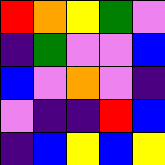[["red", "orange", "yellow", "green", "violet"], ["indigo", "green", "violet", "violet", "blue"], ["blue", "violet", "orange", "violet", "indigo"], ["violet", "indigo", "indigo", "red", "blue"], ["indigo", "blue", "yellow", "blue", "yellow"]]